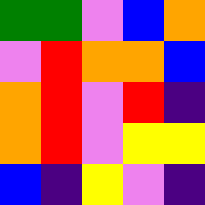[["green", "green", "violet", "blue", "orange"], ["violet", "red", "orange", "orange", "blue"], ["orange", "red", "violet", "red", "indigo"], ["orange", "red", "violet", "yellow", "yellow"], ["blue", "indigo", "yellow", "violet", "indigo"]]